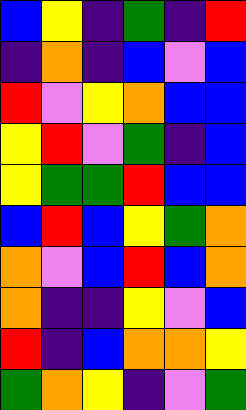[["blue", "yellow", "indigo", "green", "indigo", "red"], ["indigo", "orange", "indigo", "blue", "violet", "blue"], ["red", "violet", "yellow", "orange", "blue", "blue"], ["yellow", "red", "violet", "green", "indigo", "blue"], ["yellow", "green", "green", "red", "blue", "blue"], ["blue", "red", "blue", "yellow", "green", "orange"], ["orange", "violet", "blue", "red", "blue", "orange"], ["orange", "indigo", "indigo", "yellow", "violet", "blue"], ["red", "indigo", "blue", "orange", "orange", "yellow"], ["green", "orange", "yellow", "indigo", "violet", "green"]]